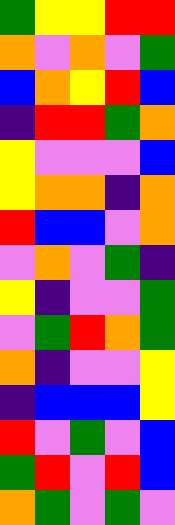[["green", "yellow", "yellow", "red", "red"], ["orange", "violet", "orange", "violet", "green"], ["blue", "orange", "yellow", "red", "blue"], ["indigo", "red", "red", "green", "orange"], ["yellow", "violet", "violet", "violet", "blue"], ["yellow", "orange", "orange", "indigo", "orange"], ["red", "blue", "blue", "violet", "orange"], ["violet", "orange", "violet", "green", "indigo"], ["yellow", "indigo", "violet", "violet", "green"], ["violet", "green", "red", "orange", "green"], ["orange", "indigo", "violet", "violet", "yellow"], ["indigo", "blue", "blue", "blue", "yellow"], ["red", "violet", "green", "violet", "blue"], ["green", "red", "violet", "red", "blue"], ["orange", "green", "violet", "green", "violet"]]